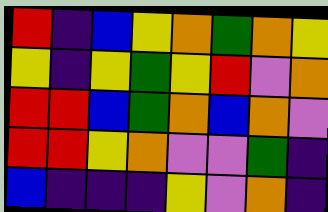[["red", "indigo", "blue", "yellow", "orange", "green", "orange", "yellow"], ["yellow", "indigo", "yellow", "green", "yellow", "red", "violet", "orange"], ["red", "red", "blue", "green", "orange", "blue", "orange", "violet"], ["red", "red", "yellow", "orange", "violet", "violet", "green", "indigo"], ["blue", "indigo", "indigo", "indigo", "yellow", "violet", "orange", "indigo"]]